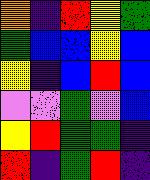[["orange", "indigo", "red", "yellow", "green"], ["green", "blue", "blue", "yellow", "blue"], ["yellow", "indigo", "blue", "red", "blue"], ["violet", "violet", "green", "violet", "blue"], ["yellow", "red", "green", "green", "indigo"], ["red", "indigo", "green", "red", "indigo"]]